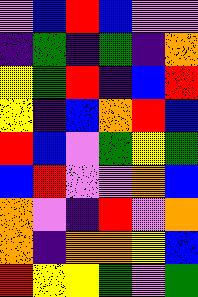[["violet", "blue", "red", "blue", "violet", "violet"], ["indigo", "green", "indigo", "green", "indigo", "orange"], ["yellow", "green", "red", "indigo", "blue", "red"], ["yellow", "indigo", "blue", "orange", "red", "blue"], ["red", "blue", "violet", "green", "yellow", "green"], ["blue", "red", "violet", "violet", "orange", "blue"], ["orange", "violet", "indigo", "red", "violet", "orange"], ["orange", "indigo", "orange", "orange", "yellow", "blue"], ["red", "yellow", "yellow", "green", "violet", "green"]]